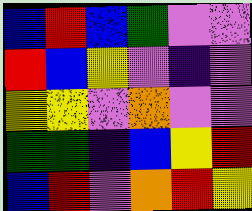[["blue", "red", "blue", "green", "violet", "violet"], ["red", "blue", "yellow", "violet", "indigo", "violet"], ["yellow", "yellow", "violet", "orange", "violet", "violet"], ["green", "green", "indigo", "blue", "yellow", "red"], ["blue", "red", "violet", "orange", "red", "yellow"]]